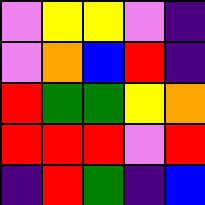[["violet", "yellow", "yellow", "violet", "indigo"], ["violet", "orange", "blue", "red", "indigo"], ["red", "green", "green", "yellow", "orange"], ["red", "red", "red", "violet", "red"], ["indigo", "red", "green", "indigo", "blue"]]